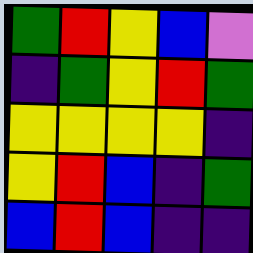[["green", "red", "yellow", "blue", "violet"], ["indigo", "green", "yellow", "red", "green"], ["yellow", "yellow", "yellow", "yellow", "indigo"], ["yellow", "red", "blue", "indigo", "green"], ["blue", "red", "blue", "indigo", "indigo"]]